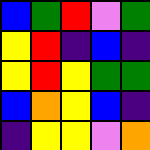[["blue", "green", "red", "violet", "green"], ["yellow", "red", "indigo", "blue", "indigo"], ["yellow", "red", "yellow", "green", "green"], ["blue", "orange", "yellow", "blue", "indigo"], ["indigo", "yellow", "yellow", "violet", "orange"]]